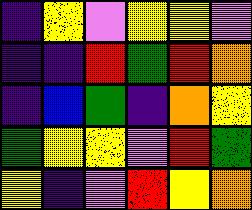[["indigo", "yellow", "violet", "yellow", "yellow", "violet"], ["indigo", "indigo", "red", "green", "red", "orange"], ["indigo", "blue", "green", "indigo", "orange", "yellow"], ["green", "yellow", "yellow", "violet", "red", "green"], ["yellow", "indigo", "violet", "red", "yellow", "orange"]]